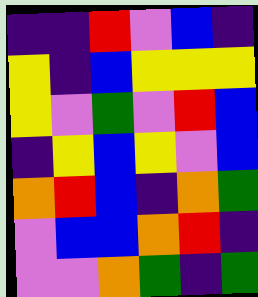[["indigo", "indigo", "red", "violet", "blue", "indigo"], ["yellow", "indigo", "blue", "yellow", "yellow", "yellow"], ["yellow", "violet", "green", "violet", "red", "blue"], ["indigo", "yellow", "blue", "yellow", "violet", "blue"], ["orange", "red", "blue", "indigo", "orange", "green"], ["violet", "blue", "blue", "orange", "red", "indigo"], ["violet", "violet", "orange", "green", "indigo", "green"]]